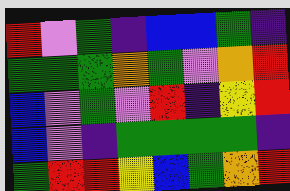[["red", "violet", "green", "indigo", "blue", "blue", "green", "indigo"], ["green", "green", "green", "orange", "green", "violet", "orange", "red"], ["blue", "violet", "green", "violet", "red", "indigo", "yellow", "red"], ["blue", "violet", "indigo", "green", "green", "green", "green", "indigo"], ["green", "red", "red", "yellow", "blue", "green", "orange", "red"]]